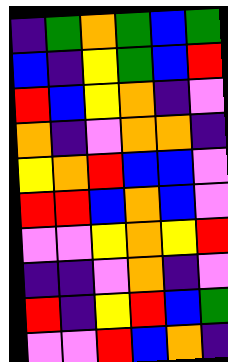[["indigo", "green", "orange", "green", "blue", "green"], ["blue", "indigo", "yellow", "green", "blue", "red"], ["red", "blue", "yellow", "orange", "indigo", "violet"], ["orange", "indigo", "violet", "orange", "orange", "indigo"], ["yellow", "orange", "red", "blue", "blue", "violet"], ["red", "red", "blue", "orange", "blue", "violet"], ["violet", "violet", "yellow", "orange", "yellow", "red"], ["indigo", "indigo", "violet", "orange", "indigo", "violet"], ["red", "indigo", "yellow", "red", "blue", "green"], ["violet", "violet", "red", "blue", "orange", "indigo"]]